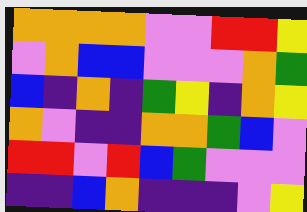[["orange", "orange", "orange", "orange", "violet", "violet", "red", "red", "yellow"], ["violet", "orange", "blue", "blue", "violet", "violet", "violet", "orange", "green"], ["blue", "indigo", "orange", "indigo", "green", "yellow", "indigo", "orange", "yellow"], ["orange", "violet", "indigo", "indigo", "orange", "orange", "green", "blue", "violet"], ["red", "red", "violet", "red", "blue", "green", "violet", "violet", "violet"], ["indigo", "indigo", "blue", "orange", "indigo", "indigo", "indigo", "violet", "yellow"]]